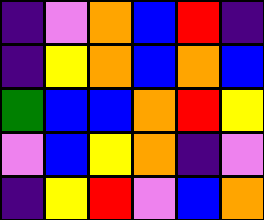[["indigo", "violet", "orange", "blue", "red", "indigo"], ["indigo", "yellow", "orange", "blue", "orange", "blue"], ["green", "blue", "blue", "orange", "red", "yellow"], ["violet", "blue", "yellow", "orange", "indigo", "violet"], ["indigo", "yellow", "red", "violet", "blue", "orange"]]